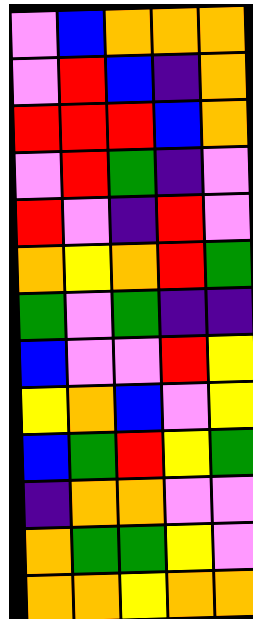[["violet", "blue", "orange", "orange", "orange"], ["violet", "red", "blue", "indigo", "orange"], ["red", "red", "red", "blue", "orange"], ["violet", "red", "green", "indigo", "violet"], ["red", "violet", "indigo", "red", "violet"], ["orange", "yellow", "orange", "red", "green"], ["green", "violet", "green", "indigo", "indigo"], ["blue", "violet", "violet", "red", "yellow"], ["yellow", "orange", "blue", "violet", "yellow"], ["blue", "green", "red", "yellow", "green"], ["indigo", "orange", "orange", "violet", "violet"], ["orange", "green", "green", "yellow", "violet"], ["orange", "orange", "yellow", "orange", "orange"]]